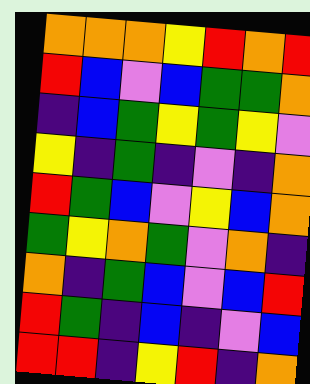[["orange", "orange", "orange", "yellow", "red", "orange", "red"], ["red", "blue", "violet", "blue", "green", "green", "orange"], ["indigo", "blue", "green", "yellow", "green", "yellow", "violet"], ["yellow", "indigo", "green", "indigo", "violet", "indigo", "orange"], ["red", "green", "blue", "violet", "yellow", "blue", "orange"], ["green", "yellow", "orange", "green", "violet", "orange", "indigo"], ["orange", "indigo", "green", "blue", "violet", "blue", "red"], ["red", "green", "indigo", "blue", "indigo", "violet", "blue"], ["red", "red", "indigo", "yellow", "red", "indigo", "orange"]]